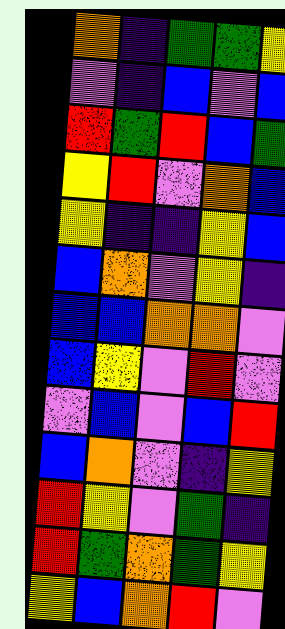[["orange", "indigo", "green", "green", "yellow"], ["violet", "indigo", "blue", "violet", "blue"], ["red", "green", "red", "blue", "green"], ["yellow", "red", "violet", "orange", "blue"], ["yellow", "indigo", "indigo", "yellow", "blue"], ["blue", "orange", "violet", "yellow", "indigo"], ["blue", "blue", "orange", "orange", "violet"], ["blue", "yellow", "violet", "red", "violet"], ["violet", "blue", "violet", "blue", "red"], ["blue", "orange", "violet", "indigo", "yellow"], ["red", "yellow", "violet", "green", "indigo"], ["red", "green", "orange", "green", "yellow"], ["yellow", "blue", "orange", "red", "violet"]]